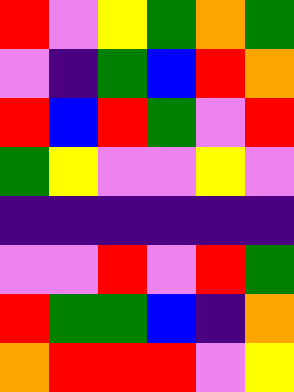[["red", "violet", "yellow", "green", "orange", "green"], ["violet", "indigo", "green", "blue", "red", "orange"], ["red", "blue", "red", "green", "violet", "red"], ["green", "yellow", "violet", "violet", "yellow", "violet"], ["indigo", "indigo", "indigo", "indigo", "indigo", "indigo"], ["violet", "violet", "red", "violet", "red", "green"], ["red", "green", "green", "blue", "indigo", "orange"], ["orange", "red", "red", "red", "violet", "yellow"]]